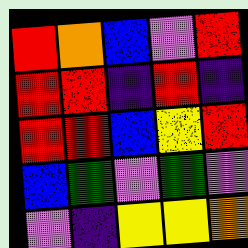[["red", "orange", "blue", "violet", "red"], ["red", "red", "indigo", "red", "indigo"], ["red", "red", "blue", "yellow", "red"], ["blue", "green", "violet", "green", "violet"], ["violet", "indigo", "yellow", "yellow", "orange"]]